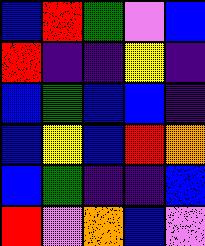[["blue", "red", "green", "violet", "blue"], ["red", "indigo", "indigo", "yellow", "indigo"], ["blue", "green", "blue", "blue", "indigo"], ["blue", "yellow", "blue", "red", "orange"], ["blue", "green", "indigo", "indigo", "blue"], ["red", "violet", "orange", "blue", "violet"]]